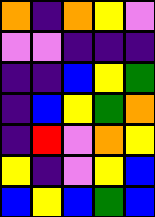[["orange", "indigo", "orange", "yellow", "violet"], ["violet", "violet", "indigo", "indigo", "indigo"], ["indigo", "indigo", "blue", "yellow", "green"], ["indigo", "blue", "yellow", "green", "orange"], ["indigo", "red", "violet", "orange", "yellow"], ["yellow", "indigo", "violet", "yellow", "blue"], ["blue", "yellow", "blue", "green", "blue"]]